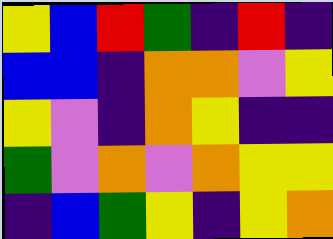[["yellow", "blue", "red", "green", "indigo", "red", "indigo"], ["blue", "blue", "indigo", "orange", "orange", "violet", "yellow"], ["yellow", "violet", "indigo", "orange", "yellow", "indigo", "indigo"], ["green", "violet", "orange", "violet", "orange", "yellow", "yellow"], ["indigo", "blue", "green", "yellow", "indigo", "yellow", "orange"]]